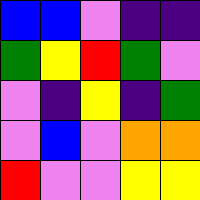[["blue", "blue", "violet", "indigo", "indigo"], ["green", "yellow", "red", "green", "violet"], ["violet", "indigo", "yellow", "indigo", "green"], ["violet", "blue", "violet", "orange", "orange"], ["red", "violet", "violet", "yellow", "yellow"]]